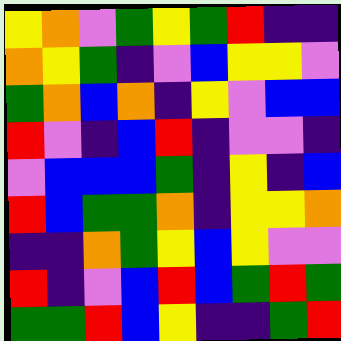[["yellow", "orange", "violet", "green", "yellow", "green", "red", "indigo", "indigo"], ["orange", "yellow", "green", "indigo", "violet", "blue", "yellow", "yellow", "violet"], ["green", "orange", "blue", "orange", "indigo", "yellow", "violet", "blue", "blue"], ["red", "violet", "indigo", "blue", "red", "indigo", "violet", "violet", "indigo"], ["violet", "blue", "blue", "blue", "green", "indigo", "yellow", "indigo", "blue"], ["red", "blue", "green", "green", "orange", "indigo", "yellow", "yellow", "orange"], ["indigo", "indigo", "orange", "green", "yellow", "blue", "yellow", "violet", "violet"], ["red", "indigo", "violet", "blue", "red", "blue", "green", "red", "green"], ["green", "green", "red", "blue", "yellow", "indigo", "indigo", "green", "red"]]